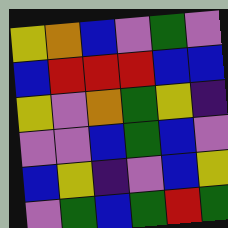[["yellow", "orange", "blue", "violet", "green", "violet"], ["blue", "red", "red", "red", "blue", "blue"], ["yellow", "violet", "orange", "green", "yellow", "indigo"], ["violet", "violet", "blue", "green", "blue", "violet"], ["blue", "yellow", "indigo", "violet", "blue", "yellow"], ["violet", "green", "blue", "green", "red", "green"]]